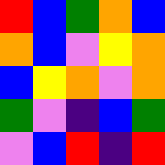[["red", "blue", "green", "orange", "blue"], ["orange", "blue", "violet", "yellow", "orange"], ["blue", "yellow", "orange", "violet", "orange"], ["green", "violet", "indigo", "blue", "green"], ["violet", "blue", "red", "indigo", "red"]]